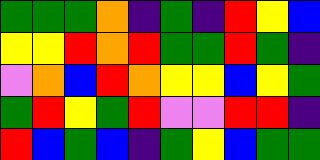[["green", "green", "green", "orange", "indigo", "green", "indigo", "red", "yellow", "blue"], ["yellow", "yellow", "red", "orange", "red", "green", "green", "red", "green", "indigo"], ["violet", "orange", "blue", "red", "orange", "yellow", "yellow", "blue", "yellow", "green"], ["green", "red", "yellow", "green", "red", "violet", "violet", "red", "red", "indigo"], ["red", "blue", "green", "blue", "indigo", "green", "yellow", "blue", "green", "green"]]